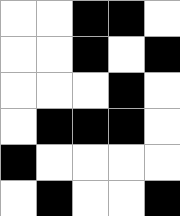[["white", "white", "black", "black", "white"], ["white", "white", "black", "white", "black"], ["white", "white", "white", "black", "white"], ["white", "black", "black", "black", "white"], ["black", "white", "white", "white", "white"], ["white", "black", "white", "white", "black"]]